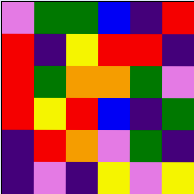[["violet", "green", "green", "blue", "indigo", "red"], ["red", "indigo", "yellow", "red", "red", "indigo"], ["red", "green", "orange", "orange", "green", "violet"], ["red", "yellow", "red", "blue", "indigo", "green"], ["indigo", "red", "orange", "violet", "green", "indigo"], ["indigo", "violet", "indigo", "yellow", "violet", "yellow"]]